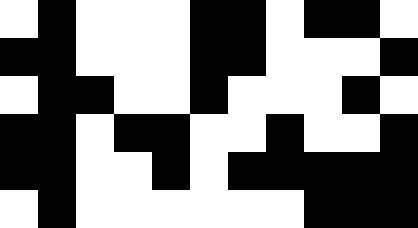[["white", "black", "white", "white", "white", "black", "black", "white", "black", "black", "white"], ["black", "black", "white", "white", "white", "black", "black", "white", "white", "white", "black"], ["white", "black", "black", "white", "white", "black", "white", "white", "white", "black", "white"], ["black", "black", "white", "black", "black", "white", "white", "black", "white", "white", "black"], ["black", "black", "white", "white", "black", "white", "black", "black", "black", "black", "black"], ["white", "black", "white", "white", "white", "white", "white", "white", "black", "black", "black"]]